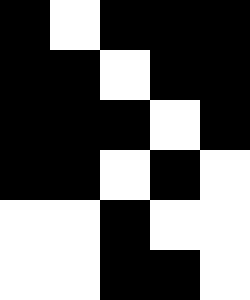[["black", "white", "black", "black", "black"], ["black", "black", "white", "black", "black"], ["black", "black", "black", "white", "black"], ["black", "black", "white", "black", "white"], ["white", "white", "black", "white", "white"], ["white", "white", "black", "black", "white"]]